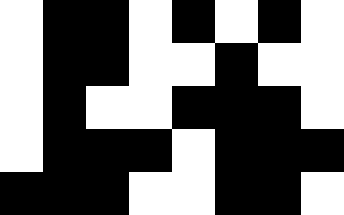[["white", "black", "black", "white", "black", "white", "black", "white"], ["white", "black", "black", "white", "white", "black", "white", "white"], ["white", "black", "white", "white", "black", "black", "black", "white"], ["white", "black", "black", "black", "white", "black", "black", "black"], ["black", "black", "black", "white", "white", "black", "black", "white"]]